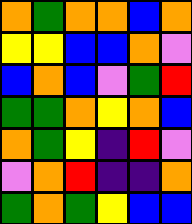[["orange", "green", "orange", "orange", "blue", "orange"], ["yellow", "yellow", "blue", "blue", "orange", "violet"], ["blue", "orange", "blue", "violet", "green", "red"], ["green", "green", "orange", "yellow", "orange", "blue"], ["orange", "green", "yellow", "indigo", "red", "violet"], ["violet", "orange", "red", "indigo", "indigo", "orange"], ["green", "orange", "green", "yellow", "blue", "blue"]]